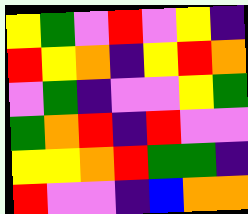[["yellow", "green", "violet", "red", "violet", "yellow", "indigo"], ["red", "yellow", "orange", "indigo", "yellow", "red", "orange"], ["violet", "green", "indigo", "violet", "violet", "yellow", "green"], ["green", "orange", "red", "indigo", "red", "violet", "violet"], ["yellow", "yellow", "orange", "red", "green", "green", "indigo"], ["red", "violet", "violet", "indigo", "blue", "orange", "orange"]]